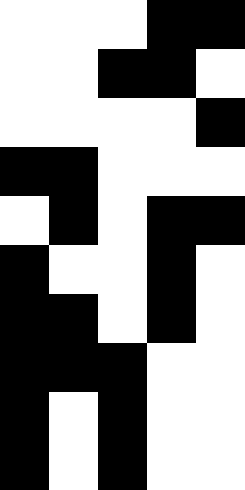[["white", "white", "white", "black", "black"], ["white", "white", "black", "black", "white"], ["white", "white", "white", "white", "black"], ["black", "black", "white", "white", "white"], ["white", "black", "white", "black", "black"], ["black", "white", "white", "black", "white"], ["black", "black", "white", "black", "white"], ["black", "black", "black", "white", "white"], ["black", "white", "black", "white", "white"], ["black", "white", "black", "white", "white"]]